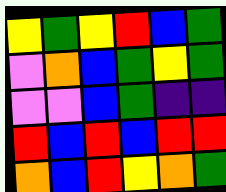[["yellow", "green", "yellow", "red", "blue", "green"], ["violet", "orange", "blue", "green", "yellow", "green"], ["violet", "violet", "blue", "green", "indigo", "indigo"], ["red", "blue", "red", "blue", "red", "red"], ["orange", "blue", "red", "yellow", "orange", "green"]]